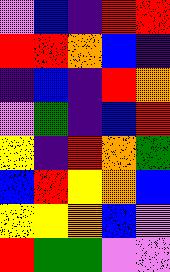[["violet", "blue", "indigo", "red", "red"], ["red", "red", "orange", "blue", "indigo"], ["indigo", "blue", "indigo", "red", "orange"], ["violet", "green", "indigo", "blue", "red"], ["yellow", "indigo", "red", "orange", "green"], ["blue", "red", "yellow", "orange", "blue"], ["yellow", "yellow", "orange", "blue", "violet"], ["red", "green", "green", "violet", "violet"]]